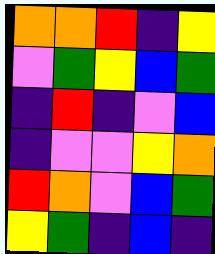[["orange", "orange", "red", "indigo", "yellow"], ["violet", "green", "yellow", "blue", "green"], ["indigo", "red", "indigo", "violet", "blue"], ["indigo", "violet", "violet", "yellow", "orange"], ["red", "orange", "violet", "blue", "green"], ["yellow", "green", "indigo", "blue", "indigo"]]